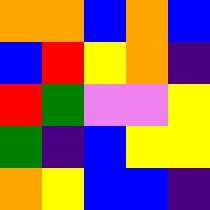[["orange", "orange", "blue", "orange", "blue"], ["blue", "red", "yellow", "orange", "indigo"], ["red", "green", "violet", "violet", "yellow"], ["green", "indigo", "blue", "yellow", "yellow"], ["orange", "yellow", "blue", "blue", "indigo"]]